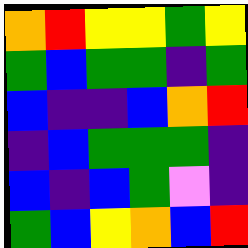[["orange", "red", "yellow", "yellow", "green", "yellow"], ["green", "blue", "green", "green", "indigo", "green"], ["blue", "indigo", "indigo", "blue", "orange", "red"], ["indigo", "blue", "green", "green", "green", "indigo"], ["blue", "indigo", "blue", "green", "violet", "indigo"], ["green", "blue", "yellow", "orange", "blue", "red"]]